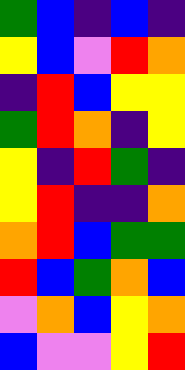[["green", "blue", "indigo", "blue", "indigo"], ["yellow", "blue", "violet", "red", "orange"], ["indigo", "red", "blue", "yellow", "yellow"], ["green", "red", "orange", "indigo", "yellow"], ["yellow", "indigo", "red", "green", "indigo"], ["yellow", "red", "indigo", "indigo", "orange"], ["orange", "red", "blue", "green", "green"], ["red", "blue", "green", "orange", "blue"], ["violet", "orange", "blue", "yellow", "orange"], ["blue", "violet", "violet", "yellow", "red"]]